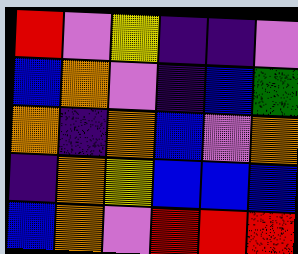[["red", "violet", "yellow", "indigo", "indigo", "violet"], ["blue", "orange", "violet", "indigo", "blue", "green"], ["orange", "indigo", "orange", "blue", "violet", "orange"], ["indigo", "orange", "yellow", "blue", "blue", "blue"], ["blue", "orange", "violet", "red", "red", "red"]]